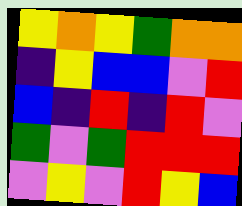[["yellow", "orange", "yellow", "green", "orange", "orange"], ["indigo", "yellow", "blue", "blue", "violet", "red"], ["blue", "indigo", "red", "indigo", "red", "violet"], ["green", "violet", "green", "red", "red", "red"], ["violet", "yellow", "violet", "red", "yellow", "blue"]]